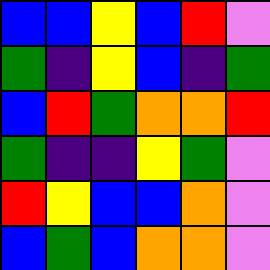[["blue", "blue", "yellow", "blue", "red", "violet"], ["green", "indigo", "yellow", "blue", "indigo", "green"], ["blue", "red", "green", "orange", "orange", "red"], ["green", "indigo", "indigo", "yellow", "green", "violet"], ["red", "yellow", "blue", "blue", "orange", "violet"], ["blue", "green", "blue", "orange", "orange", "violet"]]